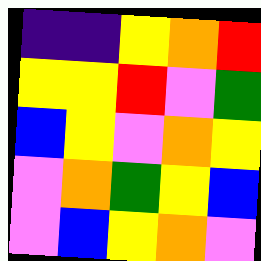[["indigo", "indigo", "yellow", "orange", "red"], ["yellow", "yellow", "red", "violet", "green"], ["blue", "yellow", "violet", "orange", "yellow"], ["violet", "orange", "green", "yellow", "blue"], ["violet", "blue", "yellow", "orange", "violet"]]